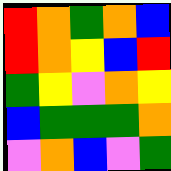[["red", "orange", "green", "orange", "blue"], ["red", "orange", "yellow", "blue", "red"], ["green", "yellow", "violet", "orange", "yellow"], ["blue", "green", "green", "green", "orange"], ["violet", "orange", "blue", "violet", "green"]]